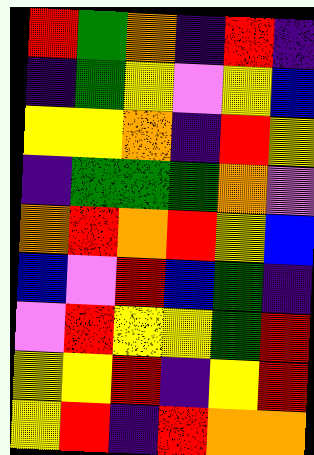[["red", "green", "orange", "indigo", "red", "indigo"], ["indigo", "green", "yellow", "violet", "yellow", "blue"], ["yellow", "yellow", "orange", "indigo", "red", "yellow"], ["indigo", "green", "green", "green", "orange", "violet"], ["orange", "red", "orange", "red", "yellow", "blue"], ["blue", "violet", "red", "blue", "green", "indigo"], ["violet", "red", "yellow", "yellow", "green", "red"], ["yellow", "yellow", "red", "indigo", "yellow", "red"], ["yellow", "red", "indigo", "red", "orange", "orange"]]